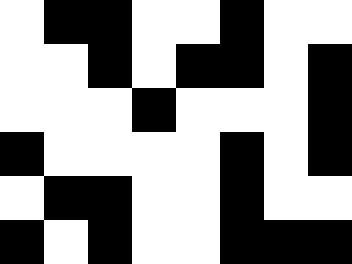[["white", "black", "black", "white", "white", "black", "white", "white"], ["white", "white", "black", "white", "black", "black", "white", "black"], ["white", "white", "white", "black", "white", "white", "white", "black"], ["black", "white", "white", "white", "white", "black", "white", "black"], ["white", "black", "black", "white", "white", "black", "white", "white"], ["black", "white", "black", "white", "white", "black", "black", "black"]]